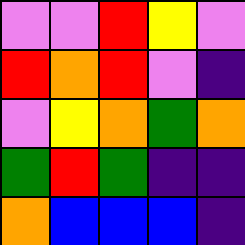[["violet", "violet", "red", "yellow", "violet"], ["red", "orange", "red", "violet", "indigo"], ["violet", "yellow", "orange", "green", "orange"], ["green", "red", "green", "indigo", "indigo"], ["orange", "blue", "blue", "blue", "indigo"]]